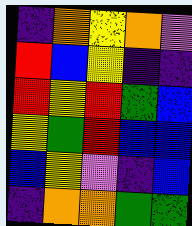[["indigo", "orange", "yellow", "orange", "violet"], ["red", "blue", "yellow", "indigo", "indigo"], ["red", "yellow", "red", "green", "blue"], ["yellow", "green", "red", "blue", "blue"], ["blue", "yellow", "violet", "indigo", "blue"], ["indigo", "orange", "orange", "green", "green"]]